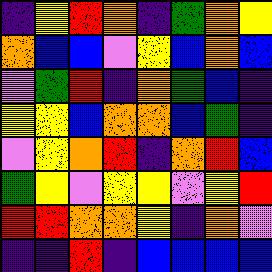[["indigo", "yellow", "red", "orange", "indigo", "green", "orange", "yellow"], ["orange", "blue", "blue", "violet", "yellow", "blue", "orange", "blue"], ["violet", "green", "red", "indigo", "orange", "green", "blue", "indigo"], ["yellow", "yellow", "blue", "orange", "orange", "blue", "green", "indigo"], ["violet", "yellow", "orange", "red", "indigo", "orange", "red", "blue"], ["green", "yellow", "violet", "yellow", "yellow", "violet", "yellow", "red"], ["red", "red", "orange", "orange", "yellow", "indigo", "orange", "violet"], ["indigo", "indigo", "red", "indigo", "blue", "blue", "blue", "blue"]]